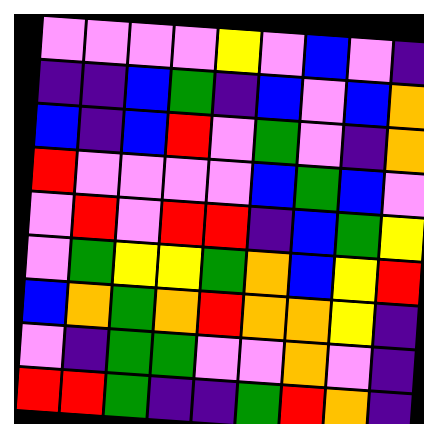[["violet", "violet", "violet", "violet", "yellow", "violet", "blue", "violet", "indigo"], ["indigo", "indigo", "blue", "green", "indigo", "blue", "violet", "blue", "orange"], ["blue", "indigo", "blue", "red", "violet", "green", "violet", "indigo", "orange"], ["red", "violet", "violet", "violet", "violet", "blue", "green", "blue", "violet"], ["violet", "red", "violet", "red", "red", "indigo", "blue", "green", "yellow"], ["violet", "green", "yellow", "yellow", "green", "orange", "blue", "yellow", "red"], ["blue", "orange", "green", "orange", "red", "orange", "orange", "yellow", "indigo"], ["violet", "indigo", "green", "green", "violet", "violet", "orange", "violet", "indigo"], ["red", "red", "green", "indigo", "indigo", "green", "red", "orange", "indigo"]]